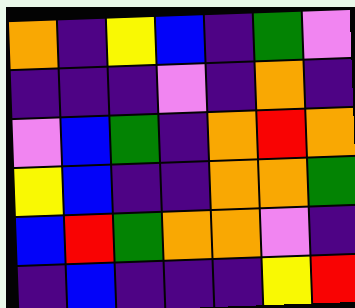[["orange", "indigo", "yellow", "blue", "indigo", "green", "violet"], ["indigo", "indigo", "indigo", "violet", "indigo", "orange", "indigo"], ["violet", "blue", "green", "indigo", "orange", "red", "orange"], ["yellow", "blue", "indigo", "indigo", "orange", "orange", "green"], ["blue", "red", "green", "orange", "orange", "violet", "indigo"], ["indigo", "blue", "indigo", "indigo", "indigo", "yellow", "red"]]